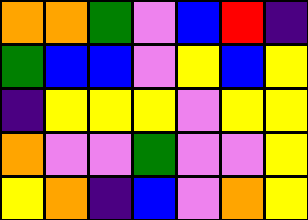[["orange", "orange", "green", "violet", "blue", "red", "indigo"], ["green", "blue", "blue", "violet", "yellow", "blue", "yellow"], ["indigo", "yellow", "yellow", "yellow", "violet", "yellow", "yellow"], ["orange", "violet", "violet", "green", "violet", "violet", "yellow"], ["yellow", "orange", "indigo", "blue", "violet", "orange", "yellow"]]